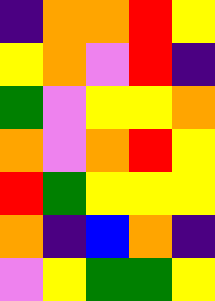[["indigo", "orange", "orange", "red", "yellow"], ["yellow", "orange", "violet", "red", "indigo"], ["green", "violet", "yellow", "yellow", "orange"], ["orange", "violet", "orange", "red", "yellow"], ["red", "green", "yellow", "yellow", "yellow"], ["orange", "indigo", "blue", "orange", "indigo"], ["violet", "yellow", "green", "green", "yellow"]]